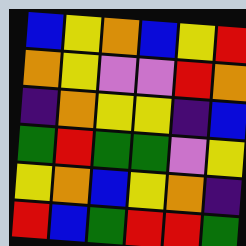[["blue", "yellow", "orange", "blue", "yellow", "red"], ["orange", "yellow", "violet", "violet", "red", "orange"], ["indigo", "orange", "yellow", "yellow", "indigo", "blue"], ["green", "red", "green", "green", "violet", "yellow"], ["yellow", "orange", "blue", "yellow", "orange", "indigo"], ["red", "blue", "green", "red", "red", "green"]]